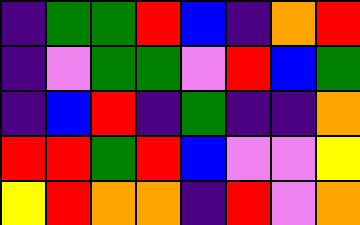[["indigo", "green", "green", "red", "blue", "indigo", "orange", "red"], ["indigo", "violet", "green", "green", "violet", "red", "blue", "green"], ["indigo", "blue", "red", "indigo", "green", "indigo", "indigo", "orange"], ["red", "red", "green", "red", "blue", "violet", "violet", "yellow"], ["yellow", "red", "orange", "orange", "indigo", "red", "violet", "orange"]]